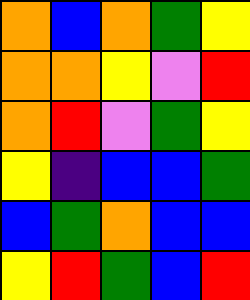[["orange", "blue", "orange", "green", "yellow"], ["orange", "orange", "yellow", "violet", "red"], ["orange", "red", "violet", "green", "yellow"], ["yellow", "indigo", "blue", "blue", "green"], ["blue", "green", "orange", "blue", "blue"], ["yellow", "red", "green", "blue", "red"]]